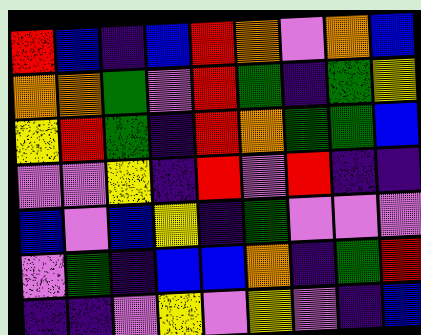[["red", "blue", "indigo", "blue", "red", "orange", "violet", "orange", "blue"], ["orange", "orange", "green", "violet", "red", "green", "indigo", "green", "yellow"], ["yellow", "red", "green", "indigo", "red", "orange", "green", "green", "blue"], ["violet", "violet", "yellow", "indigo", "red", "violet", "red", "indigo", "indigo"], ["blue", "violet", "blue", "yellow", "indigo", "green", "violet", "violet", "violet"], ["violet", "green", "indigo", "blue", "blue", "orange", "indigo", "green", "red"], ["indigo", "indigo", "violet", "yellow", "violet", "yellow", "violet", "indigo", "blue"]]